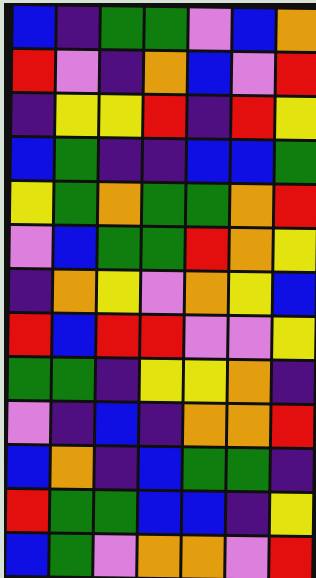[["blue", "indigo", "green", "green", "violet", "blue", "orange"], ["red", "violet", "indigo", "orange", "blue", "violet", "red"], ["indigo", "yellow", "yellow", "red", "indigo", "red", "yellow"], ["blue", "green", "indigo", "indigo", "blue", "blue", "green"], ["yellow", "green", "orange", "green", "green", "orange", "red"], ["violet", "blue", "green", "green", "red", "orange", "yellow"], ["indigo", "orange", "yellow", "violet", "orange", "yellow", "blue"], ["red", "blue", "red", "red", "violet", "violet", "yellow"], ["green", "green", "indigo", "yellow", "yellow", "orange", "indigo"], ["violet", "indigo", "blue", "indigo", "orange", "orange", "red"], ["blue", "orange", "indigo", "blue", "green", "green", "indigo"], ["red", "green", "green", "blue", "blue", "indigo", "yellow"], ["blue", "green", "violet", "orange", "orange", "violet", "red"]]